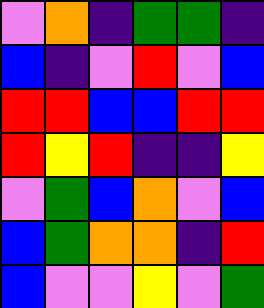[["violet", "orange", "indigo", "green", "green", "indigo"], ["blue", "indigo", "violet", "red", "violet", "blue"], ["red", "red", "blue", "blue", "red", "red"], ["red", "yellow", "red", "indigo", "indigo", "yellow"], ["violet", "green", "blue", "orange", "violet", "blue"], ["blue", "green", "orange", "orange", "indigo", "red"], ["blue", "violet", "violet", "yellow", "violet", "green"]]